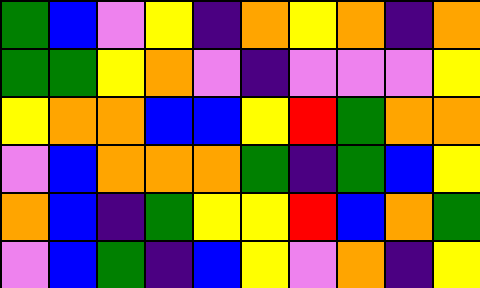[["green", "blue", "violet", "yellow", "indigo", "orange", "yellow", "orange", "indigo", "orange"], ["green", "green", "yellow", "orange", "violet", "indigo", "violet", "violet", "violet", "yellow"], ["yellow", "orange", "orange", "blue", "blue", "yellow", "red", "green", "orange", "orange"], ["violet", "blue", "orange", "orange", "orange", "green", "indigo", "green", "blue", "yellow"], ["orange", "blue", "indigo", "green", "yellow", "yellow", "red", "blue", "orange", "green"], ["violet", "blue", "green", "indigo", "blue", "yellow", "violet", "orange", "indigo", "yellow"]]